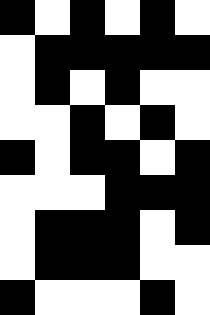[["black", "white", "black", "white", "black", "white"], ["white", "black", "black", "black", "black", "black"], ["white", "black", "white", "black", "white", "white"], ["white", "white", "black", "white", "black", "white"], ["black", "white", "black", "black", "white", "black"], ["white", "white", "white", "black", "black", "black"], ["white", "black", "black", "black", "white", "black"], ["white", "black", "black", "black", "white", "white"], ["black", "white", "white", "white", "black", "white"]]